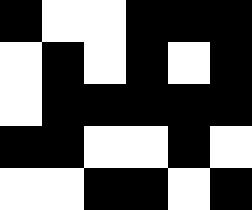[["black", "white", "white", "black", "black", "black"], ["white", "black", "white", "black", "white", "black"], ["white", "black", "black", "black", "black", "black"], ["black", "black", "white", "white", "black", "white"], ["white", "white", "black", "black", "white", "black"]]